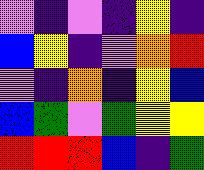[["violet", "indigo", "violet", "indigo", "yellow", "indigo"], ["blue", "yellow", "indigo", "violet", "orange", "red"], ["violet", "indigo", "orange", "indigo", "yellow", "blue"], ["blue", "green", "violet", "green", "yellow", "yellow"], ["red", "red", "red", "blue", "indigo", "green"]]